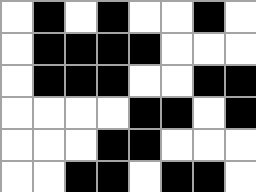[["white", "black", "white", "black", "white", "white", "black", "white"], ["white", "black", "black", "black", "black", "white", "white", "white"], ["white", "black", "black", "black", "white", "white", "black", "black"], ["white", "white", "white", "white", "black", "black", "white", "black"], ["white", "white", "white", "black", "black", "white", "white", "white"], ["white", "white", "black", "black", "white", "black", "black", "white"]]